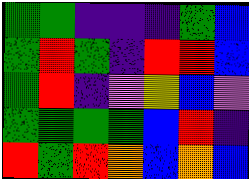[["green", "green", "indigo", "indigo", "indigo", "green", "blue"], ["green", "red", "green", "indigo", "red", "red", "blue"], ["green", "red", "indigo", "violet", "yellow", "blue", "violet"], ["green", "green", "green", "green", "blue", "red", "indigo"], ["red", "green", "red", "orange", "blue", "orange", "blue"]]